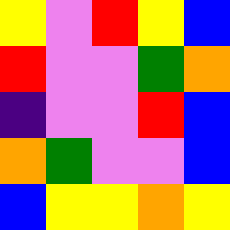[["yellow", "violet", "red", "yellow", "blue"], ["red", "violet", "violet", "green", "orange"], ["indigo", "violet", "violet", "red", "blue"], ["orange", "green", "violet", "violet", "blue"], ["blue", "yellow", "yellow", "orange", "yellow"]]